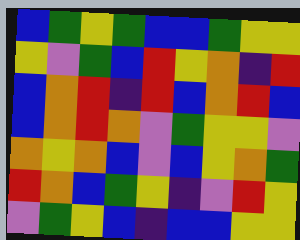[["blue", "green", "yellow", "green", "blue", "blue", "green", "yellow", "yellow"], ["yellow", "violet", "green", "blue", "red", "yellow", "orange", "indigo", "red"], ["blue", "orange", "red", "indigo", "red", "blue", "orange", "red", "blue"], ["blue", "orange", "red", "orange", "violet", "green", "yellow", "yellow", "violet"], ["orange", "yellow", "orange", "blue", "violet", "blue", "yellow", "orange", "green"], ["red", "orange", "blue", "green", "yellow", "indigo", "violet", "red", "yellow"], ["violet", "green", "yellow", "blue", "indigo", "blue", "blue", "yellow", "yellow"]]